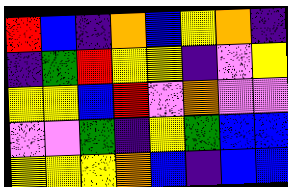[["red", "blue", "indigo", "orange", "blue", "yellow", "orange", "indigo"], ["indigo", "green", "red", "yellow", "yellow", "indigo", "violet", "yellow"], ["yellow", "yellow", "blue", "red", "violet", "orange", "violet", "violet"], ["violet", "violet", "green", "indigo", "yellow", "green", "blue", "blue"], ["yellow", "yellow", "yellow", "orange", "blue", "indigo", "blue", "blue"]]